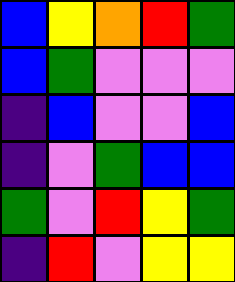[["blue", "yellow", "orange", "red", "green"], ["blue", "green", "violet", "violet", "violet"], ["indigo", "blue", "violet", "violet", "blue"], ["indigo", "violet", "green", "blue", "blue"], ["green", "violet", "red", "yellow", "green"], ["indigo", "red", "violet", "yellow", "yellow"]]